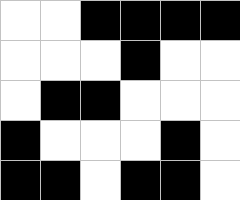[["white", "white", "black", "black", "black", "black"], ["white", "white", "white", "black", "white", "white"], ["white", "black", "black", "white", "white", "white"], ["black", "white", "white", "white", "black", "white"], ["black", "black", "white", "black", "black", "white"]]